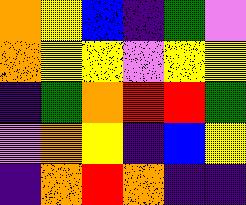[["orange", "yellow", "blue", "indigo", "green", "violet"], ["orange", "yellow", "yellow", "violet", "yellow", "yellow"], ["indigo", "green", "orange", "red", "red", "green"], ["violet", "orange", "yellow", "indigo", "blue", "yellow"], ["indigo", "orange", "red", "orange", "indigo", "indigo"]]